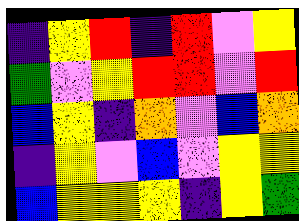[["indigo", "yellow", "red", "indigo", "red", "violet", "yellow"], ["green", "violet", "yellow", "red", "red", "violet", "red"], ["blue", "yellow", "indigo", "orange", "violet", "blue", "orange"], ["indigo", "yellow", "violet", "blue", "violet", "yellow", "yellow"], ["blue", "yellow", "yellow", "yellow", "indigo", "yellow", "green"]]